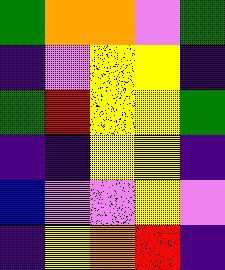[["green", "orange", "orange", "violet", "green"], ["indigo", "violet", "yellow", "yellow", "indigo"], ["green", "red", "yellow", "yellow", "green"], ["indigo", "indigo", "yellow", "yellow", "indigo"], ["blue", "violet", "violet", "yellow", "violet"], ["indigo", "yellow", "orange", "red", "indigo"]]